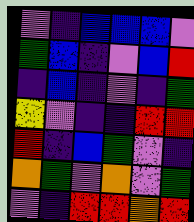[["violet", "indigo", "blue", "blue", "blue", "violet"], ["green", "blue", "indigo", "violet", "blue", "red"], ["indigo", "blue", "indigo", "violet", "indigo", "green"], ["yellow", "violet", "indigo", "indigo", "red", "red"], ["red", "indigo", "blue", "green", "violet", "indigo"], ["orange", "green", "violet", "orange", "violet", "green"], ["violet", "indigo", "red", "red", "orange", "red"]]